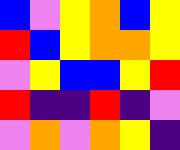[["blue", "violet", "yellow", "orange", "blue", "yellow"], ["red", "blue", "yellow", "orange", "orange", "yellow"], ["violet", "yellow", "blue", "blue", "yellow", "red"], ["red", "indigo", "indigo", "red", "indigo", "violet"], ["violet", "orange", "violet", "orange", "yellow", "indigo"]]